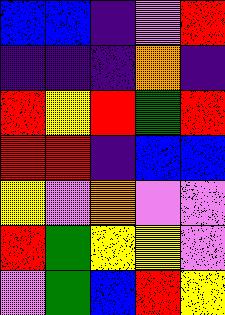[["blue", "blue", "indigo", "violet", "red"], ["indigo", "indigo", "indigo", "orange", "indigo"], ["red", "yellow", "red", "green", "red"], ["red", "red", "indigo", "blue", "blue"], ["yellow", "violet", "orange", "violet", "violet"], ["red", "green", "yellow", "yellow", "violet"], ["violet", "green", "blue", "red", "yellow"]]